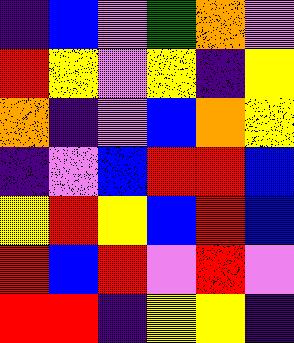[["indigo", "blue", "violet", "green", "orange", "violet"], ["red", "yellow", "violet", "yellow", "indigo", "yellow"], ["orange", "indigo", "violet", "blue", "orange", "yellow"], ["indigo", "violet", "blue", "red", "red", "blue"], ["yellow", "red", "yellow", "blue", "red", "blue"], ["red", "blue", "red", "violet", "red", "violet"], ["red", "red", "indigo", "yellow", "yellow", "indigo"]]